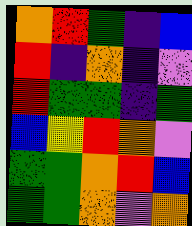[["orange", "red", "green", "indigo", "blue"], ["red", "indigo", "orange", "indigo", "violet"], ["red", "green", "green", "indigo", "green"], ["blue", "yellow", "red", "orange", "violet"], ["green", "green", "orange", "red", "blue"], ["green", "green", "orange", "violet", "orange"]]